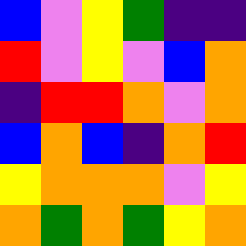[["blue", "violet", "yellow", "green", "indigo", "indigo"], ["red", "violet", "yellow", "violet", "blue", "orange"], ["indigo", "red", "red", "orange", "violet", "orange"], ["blue", "orange", "blue", "indigo", "orange", "red"], ["yellow", "orange", "orange", "orange", "violet", "yellow"], ["orange", "green", "orange", "green", "yellow", "orange"]]